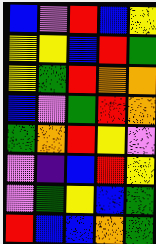[["blue", "violet", "red", "blue", "yellow"], ["yellow", "yellow", "blue", "red", "green"], ["yellow", "green", "red", "orange", "orange"], ["blue", "violet", "green", "red", "orange"], ["green", "orange", "red", "yellow", "violet"], ["violet", "indigo", "blue", "red", "yellow"], ["violet", "green", "yellow", "blue", "green"], ["red", "blue", "blue", "orange", "green"]]